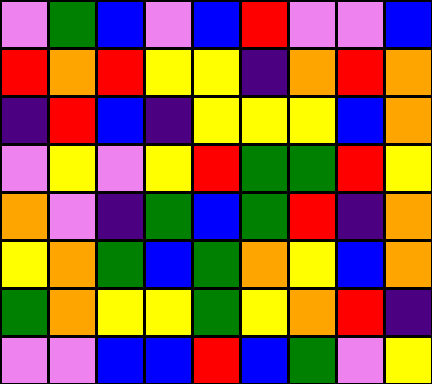[["violet", "green", "blue", "violet", "blue", "red", "violet", "violet", "blue"], ["red", "orange", "red", "yellow", "yellow", "indigo", "orange", "red", "orange"], ["indigo", "red", "blue", "indigo", "yellow", "yellow", "yellow", "blue", "orange"], ["violet", "yellow", "violet", "yellow", "red", "green", "green", "red", "yellow"], ["orange", "violet", "indigo", "green", "blue", "green", "red", "indigo", "orange"], ["yellow", "orange", "green", "blue", "green", "orange", "yellow", "blue", "orange"], ["green", "orange", "yellow", "yellow", "green", "yellow", "orange", "red", "indigo"], ["violet", "violet", "blue", "blue", "red", "blue", "green", "violet", "yellow"]]